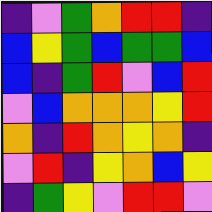[["indigo", "violet", "green", "orange", "red", "red", "indigo"], ["blue", "yellow", "green", "blue", "green", "green", "blue"], ["blue", "indigo", "green", "red", "violet", "blue", "red"], ["violet", "blue", "orange", "orange", "orange", "yellow", "red"], ["orange", "indigo", "red", "orange", "yellow", "orange", "indigo"], ["violet", "red", "indigo", "yellow", "orange", "blue", "yellow"], ["indigo", "green", "yellow", "violet", "red", "red", "violet"]]